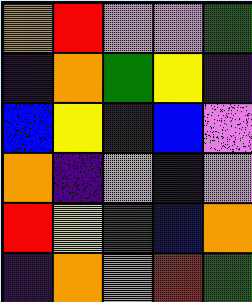[["orange", "red", "violet", "violet", "green"], ["indigo", "orange", "green", "yellow", "indigo"], ["blue", "yellow", "indigo", "blue", "violet"], ["orange", "indigo", "violet", "indigo", "violet"], ["red", "yellow", "green", "blue", "orange"], ["indigo", "orange", "violet", "red", "green"]]